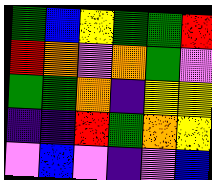[["green", "blue", "yellow", "green", "green", "red"], ["red", "orange", "violet", "orange", "green", "violet"], ["green", "green", "orange", "indigo", "yellow", "yellow"], ["indigo", "indigo", "red", "green", "orange", "yellow"], ["violet", "blue", "violet", "indigo", "violet", "blue"]]